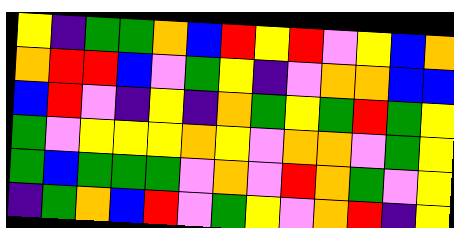[["yellow", "indigo", "green", "green", "orange", "blue", "red", "yellow", "red", "violet", "yellow", "blue", "orange"], ["orange", "red", "red", "blue", "violet", "green", "yellow", "indigo", "violet", "orange", "orange", "blue", "blue"], ["blue", "red", "violet", "indigo", "yellow", "indigo", "orange", "green", "yellow", "green", "red", "green", "yellow"], ["green", "violet", "yellow", "yellow", "yellow", "orange", "yellow", "violet", "orange", "orange", "violet", "green", "yellow"], ["green", "blue", "green", "green", "green", "violet", "orange", "violet", "red", "orange", "green", "violet", "yellow"], ["indigo", "green", "orange", "blue", "red", "violet", "green", "yellow", "violet", "orange", "red", "indigo", "yellow"]]